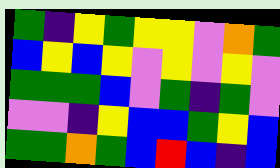[["green", "indigo", "yellow", "green", "yellow", "yellow", "violet", "orange", "green"], ["blue", "yellow", "blue", "yellow", "violet", "yellow", "violet", "yellow", "violet"], ["green", "green", "green", "blue", "violet", "green", "indigo", "green", "violet"], ["violet", "violet", "indigo", "yellow", "blue", "blue", "green", "yellow", "blue"], ["green", "green", "orange", "green", "blue", "red", "blue", "indigo", "blue"]]